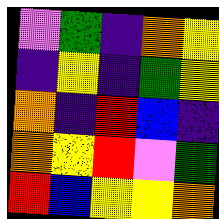[["violet", "green", "indigo", "orange", "yellow"], ["indigo", "yellow", "indigo", "green", "yellow"], ["orange", "indigo", "red", "blue", "indigo"], ["orange", "yellow", "red", "violet", "green"], ["red", "blue", "yellow", "yellow", "orange"]]